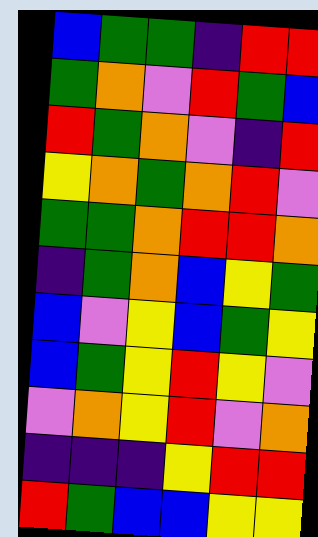[["blue", "green", "green", "indigo", "red", "red"], ["green", "orange", "violet", "red", "green", "blue"], ["red", "green", "orange", "violet", "indigo", "red"], ["yellow", "orange", "green", "orange", "red", "violet"], ["green", "green", "orange", "red", "red", "orange"], ["indigo", "green", "orange", "blue", "yellow", "green"], ["blue", "violet", "yellow", "blue", "green", "yellow"], ["blue", "green", "yellow", "red", "yellow", "violet"], ["violet", "orange", "yellow", "red", "violet", "orange"], ["indigo", "indigo", "indigo", "yellow", "red", "red"], ["red", "green", "blue", "blue", "yellow", "yellow"]]